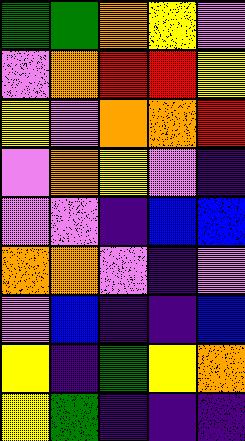[["green", "green", "orange", "yellow", "violet"], ["violet", "orange", "red", "red", "yellow"], ["yellow", "violet", "orange", "orange", "red"], ["violet", "orange", "yellow", "violet", "indigo"], ["violet", "violet", "indigo", "blue", "blue"], ["orange", "orange", "violet", "indigo", "violet"], ["violet", "blue", "indigo", "indigo", "blue"], ["yellow", "indigo", "green", "yellow", "orange"], ["yellow", "green", "indigo", "indigo", "indigo"]]